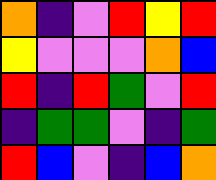[["orange", "indigo", "violet", "red", "yellow", "red"], ["yellow", "violet", "violet", "violet", "orange", "blue"], ["red", "indigo", "red", "green", "violet", "red"], ["indigo", "green", "green", "violet", "indigo", "green"], ["red", "blue", "violet", "indigo", "blue", "orange"]]